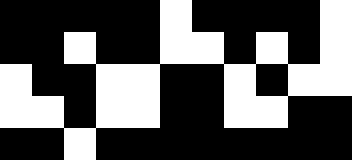[["black", "black", "black", "black", "black", "white", "black", "black", "black", "black", "white"], ["black", "black", "white", "black", "black", "white", "white", "black", "white", "black", "white"], ["white", "black", "black", "white", "white", "black", "black", "white", "black", "white", "white"], ["white", "white", "black", "white", "white", "black", "black", "white", "white", "black", "black"], ["black", "black", "white", "black", "black", "black", "black", "black", "black", "black", "black"]]